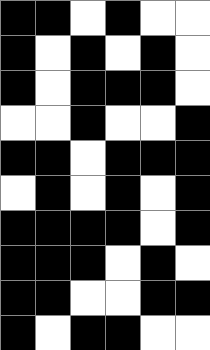[["black", "black", "white", "black", "white", "white"], ["black", "white", "black", "white", "black", "white"], ["black", "white", "black", "black", "black", "white"], ["white", "white", "black", "white", "white", "black"], ["black", "black", "white", "black", "black", "black"], ["white", "black", "white", "black", "white", "black"], ["black", "black", "black", "black", "white", "black"], ["black", "black", "black", "white", "black", "white"], ["black", "black", "white", "white", "black", "black"], ["black", "white", "black", "black", "white", "white"]]